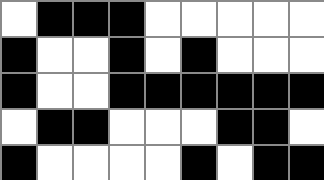[["white", "black", "black", "black", "white", "white", "white", "white", "white"], ["black", "white", "white", "black", "white", "black", "white", "white", "white"], ["black", "white", "white", "black", "black", "black", "black", "black", "black"], ["white", "black", "black", "white", "white", "white", "black", "black", "white"], ["black", "white", "white", "white", "white", "black", "white", "black", "black"]]